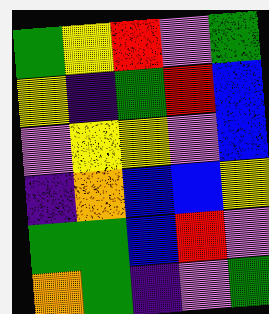[["green", "yellow", "red", "violet", "green"], ["yellow", "indigo", "green", "red", "blue"], ["violet", "yellow", "yellow", "violet", "blue"], ["indigo", "orange", "blue", "blue", "yellow"], ["green", "green", "blue", "red", "violet"], ["orange", "green", "indigo", "violet", "green"]]